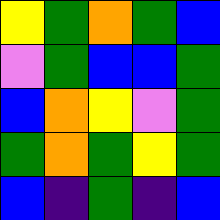[["yellow", "green", "orange", "green", "blue"], ["violet", "green", "blue", "blue", "green"], ["blue", "orange", "yellow", "violet", "green"], ["green", "orange", "green", "yellow", "green"], ["blue", "indigo", "green", "indigo", "blue"]]